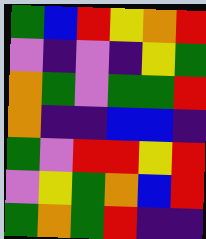[["green", "blue", "red", "yellow", "orange", "red"], ["violet", "indigo", "violet", "indigo", "yellow", "green"], ["orange", "green", "violet", "green", "green", "red"], ["orange", "indigo", "indigo", "blue", "blue", "indigo"], ["green", "violet", "red", "red", "yellow", "red"], ["violet", "yellow", "green", "orange", "blue", "red"], ["green", "orange", "green", "red", "indigo", "indigo"]]